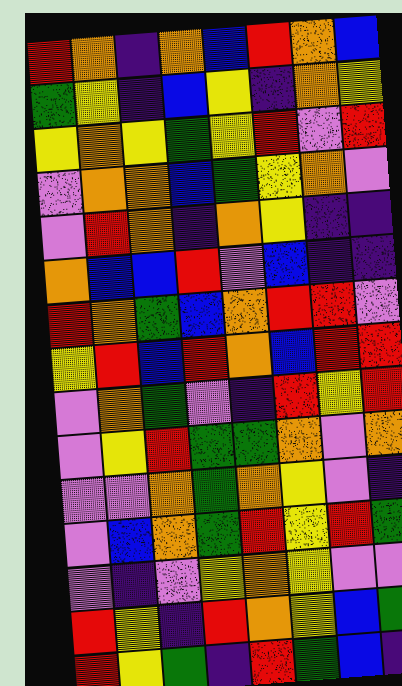[["red", "orange", "indigo", "orange", "blue", "red", "orange", "blue"], ["green", "yellow", "indigo", "blue", "yellow", "indigo", "orange", "yellow"], ["yellow", "orange", "yellow", "green", "yellow", "red", "violet", "red"], ["violet", "orange", "orange", "blue", "green", "yellow", "orange", "violet"], ["violet", "red", "orange", "indigo", "orange", "yellow", "indigo", "indigo"], ["orange", "blue", "blue", "red", "violet", "blue", "indigo", "indigo"], ["red", "orange", "green", "blue", "orange", "red", "red", "violet"], ["yellow", "red", "blue", "red", "orange", "blue", "red", "red"], ["violet", "orange", "green", "violet", "indigo", "red", "yellow", "red"], ["violet", "yellow", "red", "green", "green", "orange", "violet", "orange"], ["violet", "violet", "orange", "green", "orange", "yellow", "violet", "indigo"], ["violet", "blue", "orange", "green", "red", "yellow", "red", "green"], ["violet", "indigo", "violet", "yellow", "orange", "yellow", "violet", "violet"], ["red", "yellow", "indigo", "red", "orange", "yellow", "blue", "green"], ["red", "yellow", "green", "indigo", "red", "green", "blue", "indigo"]]